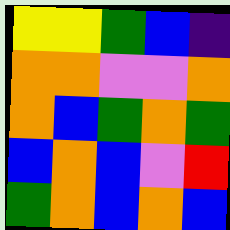[["yellow", "yellow", "green", "blue", "indigo"], ["orange", "orange", "violet", "violet", "orange"], ["orange", "blue", "green", "orange", "green"], ["blue", "orange", "blue", "violet", "red"], ["green", "orange", "blue", "orange", "blue"]]